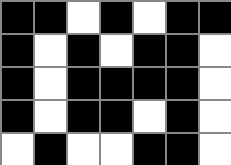[["black", "black", "white", "black", "white", "black", "black"], ["black", "white", "black", "white", "black", "black", "white"], ["black", "white", "black", "black", "black", "black", "white"], ["black", "white", "black", "black", "white", "black", "white"], ["white", "black", "white", "white", "black", "black", "white"]]